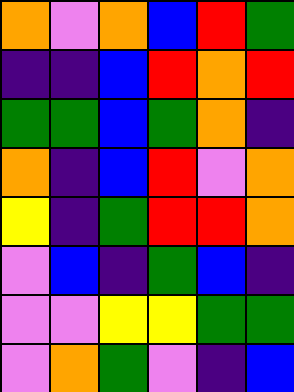[["orange", "violet", "orange", "blue", "red", "green"], ["indigo", "indigo", "blue", "red", "orange", "red"], ["green", "green", "blue", "green", "orange", "indigo"], ["orange", "indigo", "blue", "red", "violet", "orange"], ["yellow", "indigo", "green", "red", "red", "orange"], ["violet", "blue", "indigo", "green", "blue", "indigo"], ["violet", "violet", "yellow", "yellow", "green", "green"], ["violet", "orange", "green", "violet", "indigo", "blue"]]